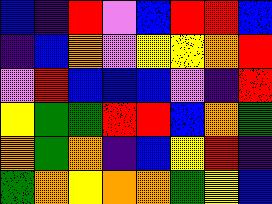[["blue", "indigo", "red", "violet", "blue", "red", "red", "blue"], ["indigo", "blue", "orange", "violet", "yellow", "yellow", "orange", "red"], ["violet", "red", "blue", "blue", "blue", "violet", "indigo", "red"], ["yellow", "green", "green", "red", "red", "blue", "orange", "green"], ["orange", "green", "orange", "indigo", "blue", "yellow", "red", "indigo"], ["green", "orange", "yellow", "orange", "orange", "green", "yellow", "blue"]]